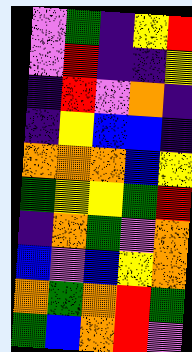[["violet", "green", "indigo", "yellow", "red"], ["violet", "red", "indigo", "indigo", "yellow"], ["indigo", "red", "violet", "orange", "indigo"], ["indigo", "yellow", "blue", "blue", "indigo"], ["orange", "orange", "orange", "blue", "yellow"], ["green", "yellow", "yellow", "green", "red"], ["indigo", "orange", "green", "violet", "orange"], ["blue", "violet", "blue", "yellow", "orange"], ["orange", "green", "orange", "red", "green"], ["green", "blue", "orange", "red", "violet"]]